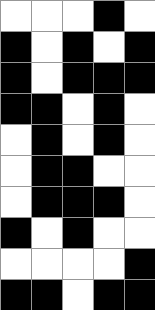[["white", "white", "white", "black", "white"], ["black", "white", "black", "white", "black"], ["black", "white", "black", "black", "black"], ["black", "black", "white", "black", "white"], ["white", "black", "white", "black", "white"], ["white", "black", "black", "white", "white"], ["white", "black", "black", "black", "white"], ["black", "white", "black", "white", "white"], ["white", "white", "white", "white", "black"], ["black", "black", "white", "black", "black"]]